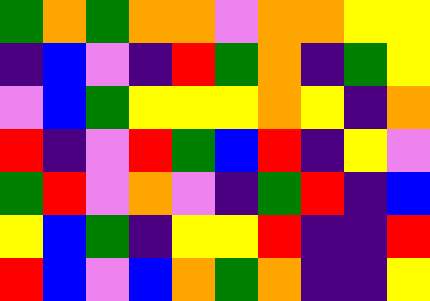[["green", "orange", "green", "orange", "orange", "violet", "orange", "orange", "yellow", "yellow"], ["indigo", "blue", "violet", "indigo", "red", "green", "orange", "indigo", "green", "yellow"], ["violet", "blue", "green", "yellow", "yellow", "yellow", "orange", "yellow", "indigo", "orange"], ["red", "indigo", "violet", "red", "green", "blue", "red", "indigo", "yellow", "violet"], ["green", "red", "violet", "orange", "violet", "indigo", "green", "red", "indigo", "blue"], ["yellow", "blue", "green", "indigo", "yellow", "yellow", "red", "indigo", "indigo", "red"], ["red", "blue", "violet", "blue", "orange", "green", "orange", "indigo", "indigo", "yellow"]]